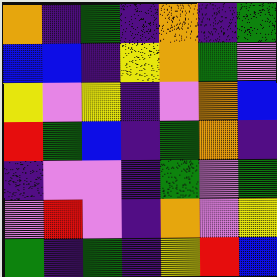[["orange", "indigo", "green", "indigo", "orange", "indigo", "green"], ["blue", "blue", "indigo", "yellow", "orange", "green", "violet"], ["yellow", "violet", "yellow", "indigo", "violet", "orange", "blue"], ["red", "green", "blue", "indigo", "green", "orange", "indigo"], ["indigo", "violet", "violet", "indigo", "green", "violet", "green"], ["violet", "red", "violet", "indigo", "orange", "violet", "yellow"], ["green", "indigo", "green", "indigo", "yellow", "red", "blue"]]